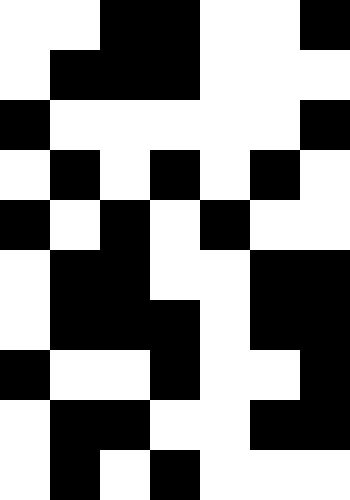[["white", "white", "black", "black", "white", "white", "black"], ["white", "black", "black", "black", "white", "white", "white"], ["black", "white", "white", "white", "white", "white", "black"], ["white", "black", "white", "black", "white", "black", "white"], ["black", "white", "black", "white", "black", "white", "white"], ["white", "black", "black", "white", "white", "black", "black"], ["white", "black", "black", "black", "white", "black", "black"], ["black", "white", "white", "black", "white", "white", "black"], ["white", "black", "black", "white", "white", "black", "black"], ["white", "black", "white", "black", "white", "white", "white"]]